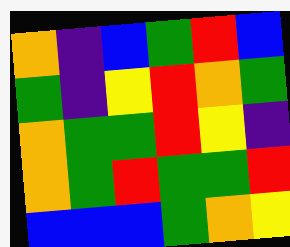[["orange", "indigo", "blue", "green", "red", "blue"], ["green", "indigo", "yellow", "red", "orange", "green"], ["orange", "green", "green", "red", "yellow", "indigo"], ["orange", "green", "red", "green", "green", "red"], ["blue", "blue", "blue", "green", "orange", "yellow"]]